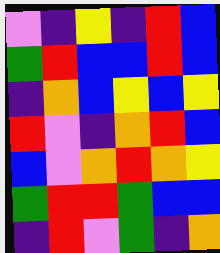[["violet", "indigo", "yellow", "indigo", "red", "blue"], ["green", "red", "blue", "blue", "red", "blue"], ["indigo", "orange", "blue", "yellow", "blue", "yellow"], ["red", "violet", "indigo", "orange", "red", "blue"], ["blue", "violet", "orange", "red", "orange", "yellow"], ["green", "red", "red", "green", "blue", "blue"], ["indigo", "red", "violet", "green", "indigo", "orange"]]